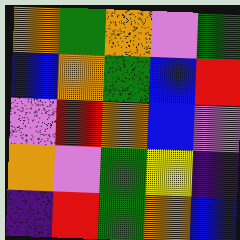[["orange", "green", "orange", "violet", "green"], ["blue", "orange", "green", "blue", "red"], ["violet", "red", "orange", "blue", "violet"], ["orange", "violet", "green", "yellow", "indigo"], ["indigo", "red", "green", "orange", "blue"]]